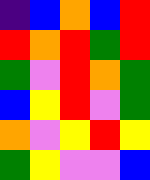[["indigo", "blue", "orange", "blue", "red"], ["red", "orange", "red", "green", "red"], ["green", "violet", "red", "orange", "green"], ["blue", "yellow", "red", "violet", "green"], ["orange", "violet", "yellow", "red", "yellow"], ["green", "yellow", "violet", "violet", "blue"]]